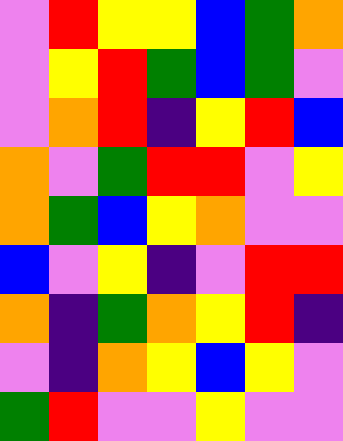[["violet", "red", "yellow", "yellow", "blue", "green", "orange"], ["violet", "yellow", "red", "green", "blue", "green", "violet"], ["violet", "orange", "red", "indigo", "yellow", "red", "blue"], ["orange", "violet", "green", "red", "red", "violet", "yellow"], ["orange", "green", "blue", "yellow", "orange", "violet", "violet"], ["blue", "violet", "yellow", "indigo", "violet", "red", "red"], ["orange", "indigo", "green", "orange", "yellow", "red", "indigo"], ["violet", "indigo", "orange", "yellow", "blue", "yellow", "violet"], ["green", "red", "violet", "violet", "yellow", "violet", "violet"]]